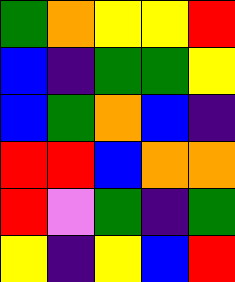[["green", "orange", "yellow", "yellow", "red"], ["blue", "indigo", "green", "green", "yellow"], ["blue", "green", "orange", "blue", "indigo"], ["red", "red", "blue", "orange", "orange"], ["red", "violet", "green", "indigo", "green"], ["yellow", "indigo", "yellow", "blue", "red"]]